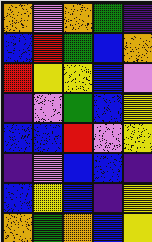[["orange", "violet", "orange", "green", "indigo"], ["blue", "red", "green", "blue", "orange"], ["red", "yellow", "yellow", "blue", "violet"], ["indigo", "violet", "green", "blue", "yellow"], ["blue", "blue", "red", "violet", "yellow"], ["indigo", "violet", "blue", "blue", "indigo"], ["blue", "yellow", "blue", "indigo", "yellow"], ["orange", "green", "orange", "blue", "yellow"]]